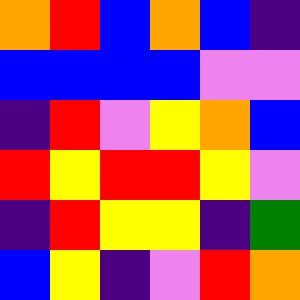[["orange", "red", "blue", "orange", "blue", "indigo"], ["blue", "blue", "blue", "blue", "violet", "violet"], ["indigo", "red", "violet", "yellow", "orange", "blue"], ["red", "yellow", "red", "red", "yellow", "violet"], ["indigo", "red", "yellow", "yellow", "indigo", "green"], ["blue", "yellow", "indigo", "violet", "red", "orange"]]